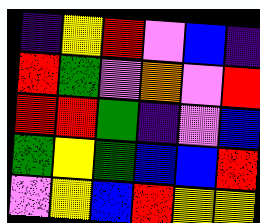[["indigo", "yellow", "red", "violet", "blue", "indigo"], ["red", "green", "violet", "orange", "violet", "red"], ["red", "red", "green", "indigo", "violet", "blue"], ["green", "yellow", "green", "blue", "blue", "red"], ["violet", "yellow", "blue", "red", "yellow", "yellow"]]